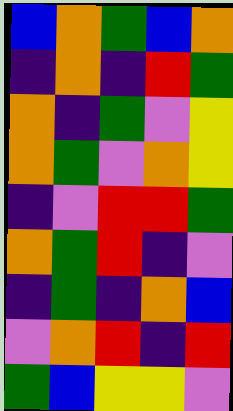[["blue", "orange", "green", "blue", "orange"], ["indigo", "orange", "indigo", "red", "green"], ["orange", "indigo", "green", "violet", "yellow"], ["orange", "green", "violet", "orange", "yellow"], ["indigo", "violet", "red", "red", "green"], ["orange", "green", "red", "indigo", "violet"], ["indigo", "green", "indigo", "orange", "blue"], ["violet", "orange", "red", "indigo", "red"], ["green", "blue", "yellow", "yellow", "violet"]]